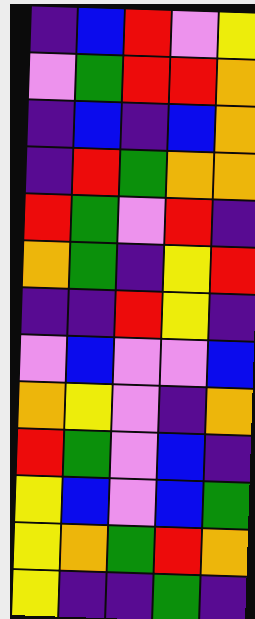[["indigo", "blue", "red", "violet", "yellow"], ["violet", "green", "red", "red", "orange"], ["indigo", "blue", "indigo", "blue", "orange"], ["indigo", "red", "green", "orange", "orange"], ["red", "green", "violet", "red", "indigo"], ["orange", "green", "indigo", "yellow", "red"], ["indigo", "indigo", "red", "yellow", "indigo"], ["violet", "blue", "violet", "violet", "blue"], ["orange", "yellow", "violet", "indigo", "orange"], ["red", "green", "violet", "blue", "indigo"], ["yellow", "blue", "violet", "blue", "green"], ["yellow", "orange", "green", "red", "orange"], ["yellow", "indigo", "indigo", "green", "indigo"]]